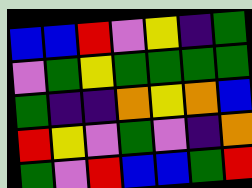[["blue", "blue", "red", "violet", "yellow", "indigo", "green"], ["violet", "green", "yellow", "green", "green", "green", "green"], ["green", "indigo", "indigo", "orange", "yellow", "orange", "blue"], ["red", "yellow", "violet", "green", "violet", "indigo", "orange"], ["green", "violet", "red", "blue", "blue", "green", "red"]]